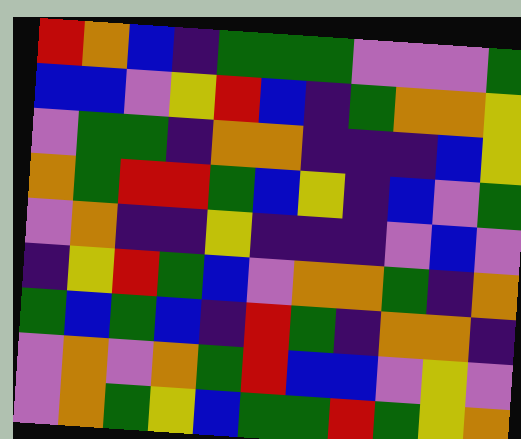[["red", "orange", "blue", "indigo", "green", "green", "green", "violet", "violet", "violet", "green"], ["blue", "blue", "violet", "yellow", "red", "blue", "indigo", "green", "orange", "orange", "yellow"], ["violet", "green", "green", "indigo", "orange", "orange", "indigo", "indigo", "indigo", "blue", "yellow"], ["orange", "green", "red", "red", "green", "blue", "yellow", "indigo", "blue", "violet", "green"], ["violet", "orange", "indigo", "indigo", "yellow", "indigo", "indigo", "indigo", "violet", "blue", "violet"], ["indigo", "yellow", "red", "green", "blue", "violet", "orange", "orange", "green", "indigo", "orange"], ["green", "blue", "green", "blue", "indigo", "red", "green", "indigo", "orange", "orange", "indigo"], ["violet", "orange", "violet", "orange", "green", "red", "blue", "blue", "violet", "yellow", "violet"], ["violet", "orange", "green", "yellow", "blue", "green", "green", "red", "green", "yellow", "orange"]]